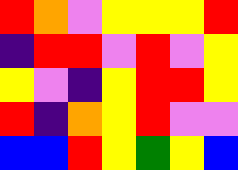[["red", "orange", "violet", "yellow", "yellow", "yellow", "red"], ["indigo", "red", "red", "violet", "red", "violet", "yellow"], ["yellow", "violet", "indigo", "yellow", "red", "red", "yellow"], ["red", "indigo", "orange", "yellow", "red", "violet", "violet"], ["blue", "blue", "red", "yellow", "green", "yellow", "blue"]]